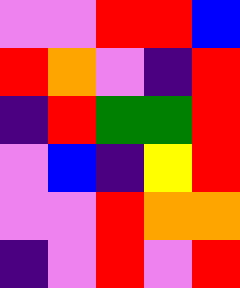[["violet", "violet", "red", "red", "blue"], ["red", "orange", "violet", "indigo", "red"], ["indigo", "red", "green", "green", "red"], ["violet", "blue", "indigo", "yellow", "red"], ["violet", "violet", "red", "orange", "orange"], ["indigo", "violet", "red", "violet", "red"]]